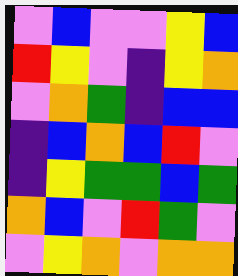[["violet", "blue", "violet", "violet", "yellow", "blue"], ["red", "yellow", "violet", "indigo", "yellow", "orange"], ["violet", "orange", "green", "indigo", "blue", "blue"], ["indigo", "blue", "orange", "blue", "red", "violet"], ["indigo", "yellow", "green", "green", "blue", "green"], ["orange", "blue", "violet", "red", "green", "violet"], ["violet", "yellow", "orange", "violet", "orange", "orange"]]